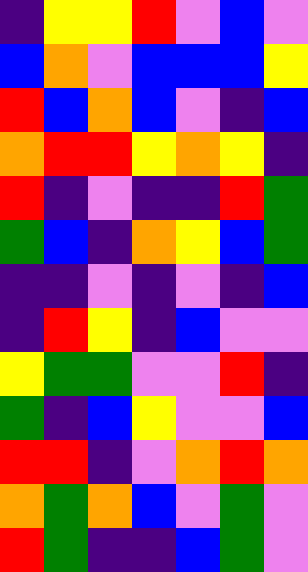[["indigo", "yellow", "yellow", "red", "violet", "blue", "violet"], ["blue", "orange", "violet", "blue", "blue", "blue", "yellow"], ["red", "blue", "orange", "blue", "violet", "indigo", "blue"], ["orange", "red", "red", "yellow", "orange", "yellow", "indigo"], ["red", "indigo", "violet", "indigo", "indigo", "red", "green"], ["green", "blue", "indigo", "orange", "yellow", "blue", "green"], ["indigo", "indigo", "violet", "indigo", "violet", "indigo", "blue"], ["indigo", "red", "yellow", "indigo", "blue", "violet", "violet"], ["yellow", "green", "green", "violet", "violet", "red", "indigo"], ["green", "indigo", "blue", "yellow", "violet", "violet", "blue"], ["red", "red", "indigo", "violet", "orange", "red", "orange"], ["orange", "green", "orange", "blue", "violet", "green", "violet"], ["red", "green", "indigo", "indigo", "blue", "green", "violet"]]